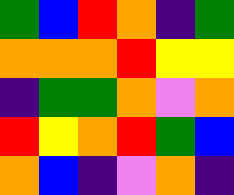[["green", "blue", "red", "orange", "indigo", "green"], ["orange", "orange", "orange", "red", "yellow", "yellow"], ["indigo", "green", "green", "orange", "violet", "orange"], ["red", "yellow", "orange", "red", "green", "blue"], ["orange", "blue", "indigo", "violet", "orange", "indigo"]]